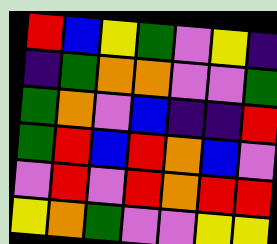[["red", "blue", "yellow", "green", "violet", "yellow", "indigo"], ["indigo", "green", "orange", "orange", "violet", "violet", "green"], ["green", "orange", "violet", "blue", "indigo", "indigo", "red"], ["green", "red", "blue", "red", "orange", "blue", "violet"], ["violet", "red", "violet", "red", "orange", "red", "red"], ["yellow", "orange", "green", "violet", "violet", "yellow", "yellow"]]